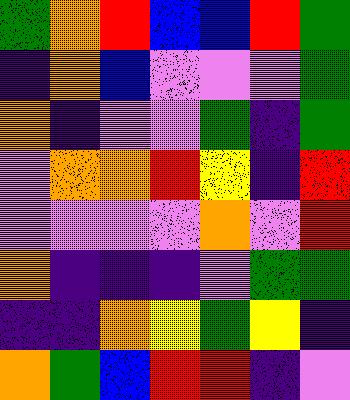[["green", "orange", "red", "blue", "blue", "red", "green"], ["indigo", "orange", "blue", "violet", "violet", "violet", "green"], ["orange", "indigo", "violet", "violet", "green", "indigo", "green"], ["violet", "orange", "orange", "red", "yellow", "indigo", "red"], ["violet", "violet", "violet", "violet", "orange", "violet", "red"], ["orange", "indigo", "indigo", "indigo", "violet", "green", "green"], ["indigo", "indigo", "orange", "yellow", "green", "yellow", "indigo"], ["orange", "green", "blue", "red", "red", "indigo", "violet"]]